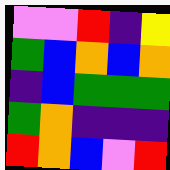[["violet", "violet", "red", "indigo", "yellow"], ["green", "blue", "orange", "blue", "orange"], ["indigo", "blue", "green", "green", "green"], ["green", "orange", "indigo", "indigo", "indigo"], ["red", "orange", "blue", "violet", "red"]]